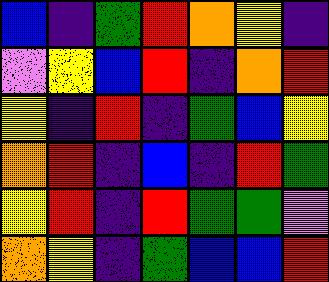[["blue", "indigo", "green", "red", "orange", "yellow", "indigo"], ["violet", "yellow", "blue", "red", "indigo", "orange", "red"], ["yellow", "indigo", "red", "indigo", "green", "blue", "yellow"], ["orange", "red", "indigo", "blue", "indigo", "red", "green"], ["yellow", "red", "indigo", "red", "green", "green", "violet"], ["orange", "yellow", "indigo", "green", "blue", "blue", "red"]]